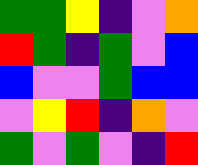[["green", "green", "yellow", "indigo", "violet", "orange"], ["red", "green", "indigo", "green", "violet", "blue"], ["blue", "violet", "violet", "green", "blue", "blue"], ["violet", "yellow", "red", "indigo", "orange", "violet"], ["green", "violet", "green", "violet", "indigo", "red"]]